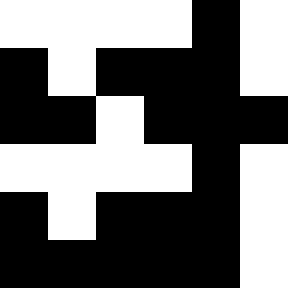[["white", "white", "white", "white", "black", "white"], ["black", "white", "black", "black", "black", "white"], ["black", "black", "white", "black", "black", "black"], ["white", "white", "white", "white", "black", "white"], ["black", "white", "black", "black", "black", "white"], ["black", "black", "black", "black", "black", "white"]]